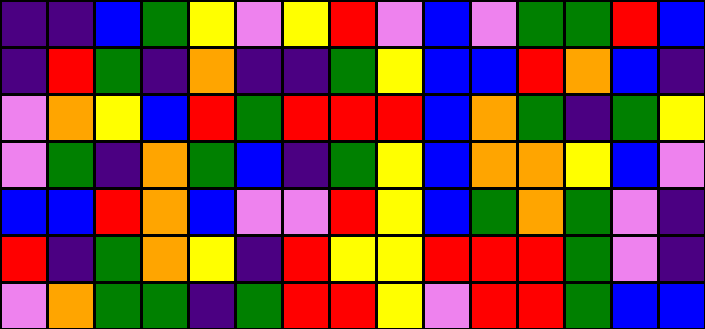[["indigo", "indigo", "blue", "green", "yellow", "violet", "yellow", "red", "violet", "blue", "violet", "green", "green", "red", "blue"], ["indigo", "red", "green", "indigo", "orange", "indigo", "indigo", "green", "yellow", "blue", "blue", "red", "orange", "blue", "indigo"], ["violet", "orange", "yellow", "blue", "red", "green", "red", "red", "red", "blue", "orange", "green", "indigo", "green", "yellow"], ["violet", "green", "indigo", "orange", "green", "blue", "indigo", "green", "yellow", "blue", "orange", "orange", "yellow", "blue", "violet"], ["blue", "blue", "red", "orange", "blue", "violet", "violet", "red", "yellow", "blue", "green", "orange", "green", "violet", "indigo"], ["red", "indigo", "green", "orange", "yellow", "indigo", "red", "yellow", "yellow", "red", "red", "red", "green", "violet", "indigo"], ["violet", "orange", "green", "green", "indigo", "green", "red", "red", "yellow", "violet", "red", "red", "green", "blue", "blue"]]